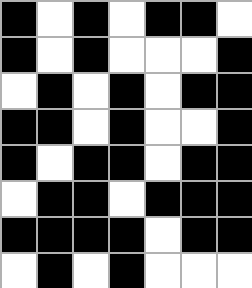[["black", "white", "black", "white", "black", "black", "white"], ["black", "white", "black", "white", "white", "white", "black"], ["white", "black", "white", "black", "white", "black", "black"], ["black", "black", "white", "black", "white", "white", "black"], ["black", "white", "black", "black", "white", "black", "black"], ["white", "black", "black", "white", "black", "black", "black"], ["black", "black", "black", "black", "white", "black", "black"], ["white", "black", "white", "black", "white", "white", "white"]]